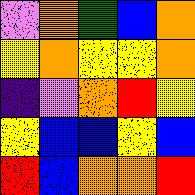[["violet", "orange", "green", "blue", "orange"], ["yellow", "orange", "yellow", "yellow", "orange"], ["indigo", "violet", "orange", "red", "yellow"], ["yellow", "blue", "blue", "yellow", "blue"], ["red", "blue", "orange", "orange", "red"]]